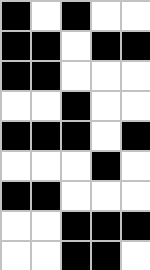[["black", "white", "black", "white", "white"], ["black", "black", "white", "black", "black"], ["black", "black", "white", "white", "white"], ["white", "white", "black", "white", "white"], ["black", "black", "black", "white", "black"], ["white", "white", "white", "black", "white"], ["black", "black", "white", "white", "white"], ["white", "white", "black", "black", "black"], ["white", "white", "black", "black", "white"]]